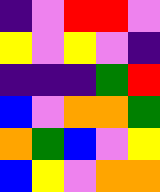[["indigo", "violet", "red", "red", "violet"], ["yellow", "violet", "yellow", "violet", "indigo"], ["indigo", "indigo", "indigo", "green", "red"], ["blue", "violet", "orange", "orange", "green"], ["orange", "green", "blue", "violet", "yellow"], ["blue", "yellow", "violet", "orange", "orange"]]